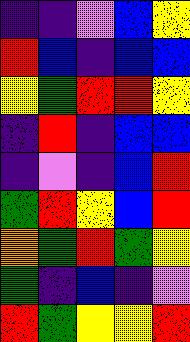[["indigo", "indigo", "violet", "blue", "yellow"], ["red", "blue", "indigo", "blue", "blue"], ["yellow", "green", "red", "red", "yellow"], ["indigo", "red", "indigo", "blue", "blue"], ["indigo", "violet", "indigo", "blue", "red"], ["green", "red", "yellow", "blue", "red"], ["orange", "green", "red", "green", "yellow"], ["green", "indigo", "blue", "indigo", "violet"], ["red", "green", "yellow", "yellow", "red"]]